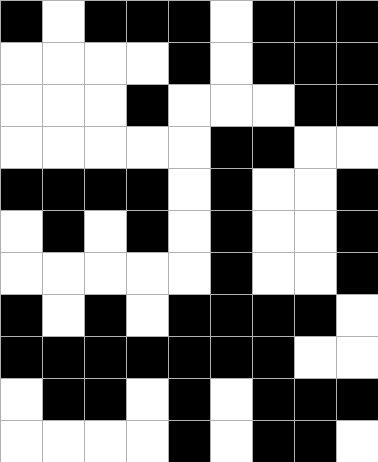[["black", "white", "black", "black", "black", "white", "black", "black", "black"], ["white", "white", "white", "white", "black", "white", "black", "black", "black"], ["white", "white", "white", "black", "white", "white", "white", "black", "black"], ["white", "white", "white", "white", "white", "black", "black", "white", "white"], ["black", "black", "black", "black", "white", "black", "white", "white", "black"], ["white", "black", "white", "black", "white", "black", "white", "white", "black"], ["white", "white", "white", "white", "white", "black", "white", "white", "black"], ["black", "white", "black", "white", "black", "black", "black", "black", "white"], ["black", "black", "black", "black", "black", "black", "black", "white", "white"], ["white", "black", "black", "white", "black", "white", "black", "black", "black"], ["white", "white", "white", "white", "black", "white", "black", "black", "white"]]